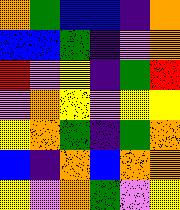[["orange", "green", "blue", "blue", "indigo", "orange"], ["blue", "blue", "green", "indigo", "violet", "orange"], ["red", "violet", "yellow", "indigo", "green", "red"], ["violet", "orange", "yellow", "violet", "yellow", "yellow"], ["yellow", "orange", "green", "indigo", "green", "orange"], ["blue", "indigo", "orange", "blue", "orange", "orange"], ["yellow", "violet", "orange", "green", "violet", "yellow"]]